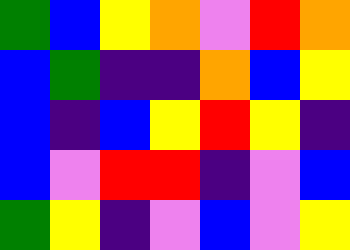[["green", "blue", "yellow", "orange", "violet", "red", "orange"], ["blue", "green", "indigo", "indigo", "orange", "blue", "yellow"], ["blue", "indigo", "blue", "yellow", "red", "yellow", "indigo"], ["blue", "violet", "red", "red", "indigo", "violet", "blue"], ["green", "yellow", "indigo", "violet", "blue", "violet", "yellow"]]